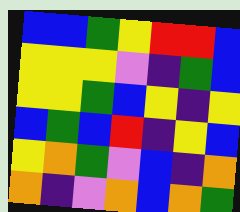[["blue", "blue", "green", "yellow", "red", "red", "blue"], ["yellow", "yellow", "yellow", "violet", "indigo", "green", "blue"], ["yellow", "yellow", "green", "blue", "yellow", "indigo", "yellow"], ["blue", "green", "blue", "red", "indigo", "yellow", "blue"], ["yellow", "orange", "green", "violet", "blue", "indigo", "orange"], ["orange", "indigo", "violet", "orange", "blue", "orange", "green"]]